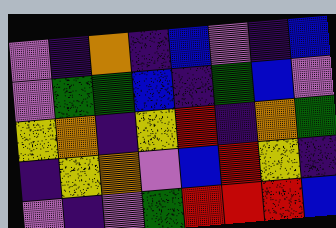[["violet", "indigo", "orange", "indigo", "blue", "violet", "indigo", "blue"], ["violet", "green", "green", "blue", "indigo", "green", "blue", "violet"], ["yellow", "orange", "indigo", "yellow", "red", "indigo", "orange", "green"], ["indigo", "yellow", "orange", "violet", "blue", "red", "yellow", "indigo"], ["violet", "indigo", "violet", "green", "red", "red", "red", "blue"]]